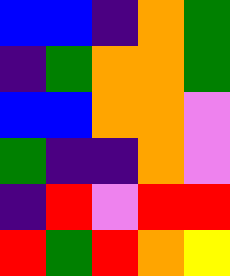[["blue", "blue", "indigo", "orange", "green"], ["indigo", "green", "orange", "orange", "green"], ["blue", "blue", "orange", "orange", "violet"], ["green", "indigo", "indigo", "orange", "violet"], ["indigo", "red", "violet", "red", "red"], ["red", "green", "red", "orange", "yellow"]]